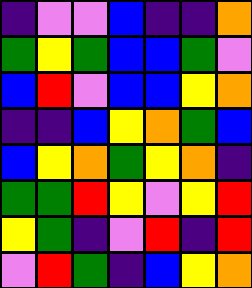[["indigo", "violet", "violet", "blue", "indigo", "indigo", "orange"], ["green", "yellow", "green", "blue", "blue", "green", "violet"], ["blue", "red", "violet", "blue", "blue", "yellow", "orange"], ["indigo", "indigo", "blue", "yellow", "orange", "green", "blue"], ["blue", "yellow", "orange", "green", "yellow", "orange", "indigo"], ["green", "green", "red", "yellow", "violet", "yellow", "red"], ["yellow", "green", "indigo", "violet", "red", "indigo", "red"], ["violet", "red", "green", "indigo", "blue", "yellow", "orange"]]